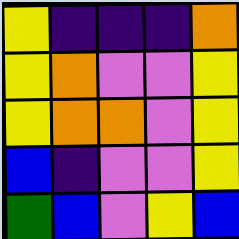[["yellow", "indigo", "indigo", "indigo", "orange"], ["yellow", "orange", "violet", "violet", "yellow"], ["yellow", "orange", "orange", "violet", "yellow"], ["blue", "indigo", "violet", "violet", "yellow"], ["green", "blue", "violet", "yellow", "blue"]]